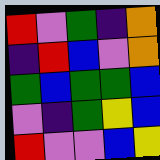[["red", "violet", "green", "indigo", "orange"], ["indigo", "red", "blue", "violet", "orange"], ["green", "blue", "green", "green", "blue"], ["violet", "indigo", "green", "yellow", "blue"], ["red", "violet", "violet", "blue", "yellow"]]